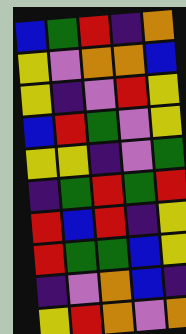[["blue", "green", "red", "indigo", "orange"], ["yellow", "violet", "orange", "orange", "blue"], ["yellow", "indigo", "violet", "red", "yellow"], ["blue", "red", "green", "violet", "yellow"], ["yellow", "yellow", "indigo", "violet", "green"], ["indigo", "green", "red", "green", "red"], ["red", "blue", "red", "indigo", "yellow"], ["red", "green", "green", "blue", "yellow"], ["indigo", "violet", "orange", "blue", "indigo"], ["yellow", "red", "orange", "violet", "orange"]]